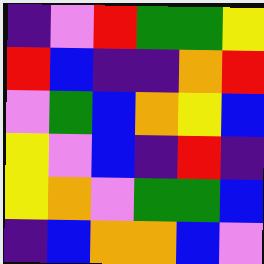[["indigo", "violet", "red", "green", "green", "yellow"], ["red", "blue", "indigo", "indigo", "orange", "red"], ["violet", "green", "blue", "orange", "yellow", "blue"], ["yellow", "violet", "blue", "indigo", "red", "indigo"], ["yellow", "orange", "violet", "green", "green", "blue"], ["indigo", "blue", "orange", "orange", "blue", "violet"]]